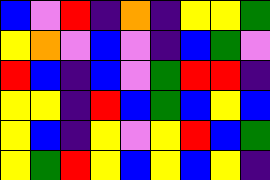[["blue", "violet", "red", "indigo", "orange", "indigo", "yellow", "yellow", "green"], ["yellow", "orange", "violet", "blue", "violet", "indigo", "blue", "green", "violet"], ["red", "blue", "indigo", "blue", "violet", "green", "red", "red", "indigo"], ["yellow", "yellow", "indigo", "red", "blue", "green", "blue", "yellow", "blue"], ["yellow", "blue", "indigo", "yellow", "violet", "yellow", "red", "blue", "green"], ["yellow", "green", "red", "yellow", "blue", "yellow", "blue", "yellow", "indigo"]]